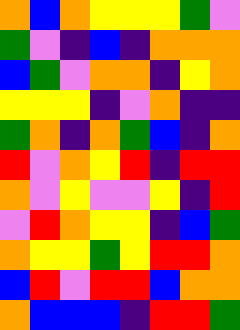[["orange", "blue", "orange", "yellow", "yellow", "yellow", "green", "violet"], ["green", "violet", "indigo", "blue", "indigo", "orange", "orange", "orange"], ["blue", "green", "violet", "orange", "orange", "indigo", "yellow", "orange"], ["yellow", "yellow", "yellow", "indigo", "violet", "orange", "indigo", "indigo"], ["green", "orange", "indigo", "orange", "green", "blue", "indigo", "orange"], ["red", "violet", "orange", "yellow", "red", "indigo", "red", "red"], ["orange", "violet", "yellow", "violet", "violet", "yellow", "indigo", "red"], ["violet", "red", "orange", "yellow", "yellow", "indigo", "blue", "green"], ["orange", "yellow", "yellow", "green", "yellow", "red", "red", "orange"], ["blue", "red", "violet", "red", "red", "blue", "orange", "orange"], ["orange", "blue", "blue", "blue", "indigo", "red", "red", "green"]]